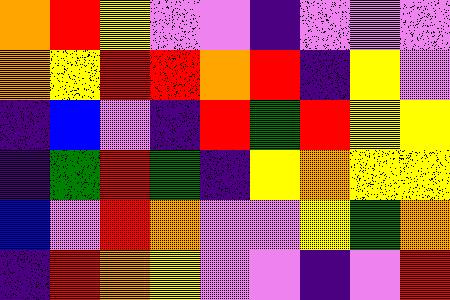[["orange", "red", "yellow", "violet", "violet", "indigo", "violet", "violet", "violet"], ["orange", "yellow", "red", "red", "orange", "red", "indigo", "yellow", "violet"], ["indigo", "blue", "violet", "indigo", "red", "green", "red", "yellow", "yellow"], ["indigo", "green", "red", "green", "indigo", "yellow", "orange", "yellow", "yellow"], ["blue", "violet", "red", "orange", "violet", "violet", "yellow", "green", "orange"], ["indigo", "red", "orange", "yellow", "violet", "violet", "indigo", "violet", "red"]]